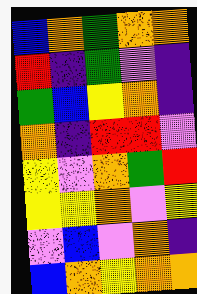[["blue", "orange", "green", "orange", "orange"], ["red", "indigo", "green", "violet", "indigo"], ["green", "blue", "yellow", "orange", "indigo"], ["orange", "indigo", "red", "red", "violet"], ["yellow", "violet", "orange", "green", "red"], ["yellow", "yellow", "orange", "violet", "yellow"], ["violet", "blue", "violet", "orange", "indigo"], ["blue", "orange", "yellow", "orange", "orange"]]